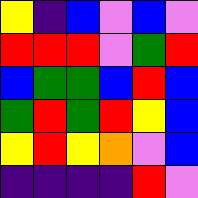[["yellow", "indigo", "blue", "violet", "blue", "violet"], ["red", "red", "red", "violet", "green", "red"], ["blue", "green", "green", "blue", "red", "blue"], ["green", "red", "green", "red", "yellow", "blue"], ["yellow", "red", "yellow", "orange", "violet", "blue"], ["indigo", "indigo", "indigo", "indigo", "red", "violet"]]